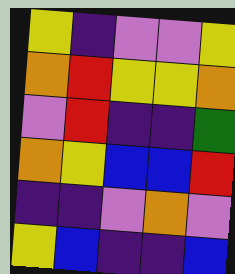[["yellow", "indigo", "violet", "violet", "yellow"], ["orange", "red", "yellow", "yellow", "orange"], ["violet", "red", "indigo", "indigo", "green"], ["orange", "yellow", "blue", "blue", "red"], ["indigo", "indigo", "violet", "orange", "violet"], ["yellow", "blue", "indigo", "indigo", "blue"]]